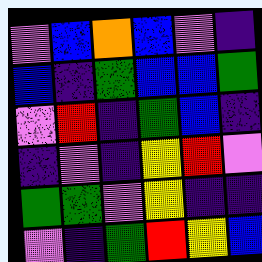[["violet", "blue", "orange", "blue", "violet", "indigo"], ["blue", "indigo", "green", "blue", "blue", "green"], ["violet", "red", "indigo", "green", "blue", "indigo"], ["indigo", "violet", "indigo", "yellow", "red", "violet"], ["green", "green", "violet", "yellow", "indigo", "indigo"], ["violet", "indigo", "green", "red", "yellow", "blue"]]